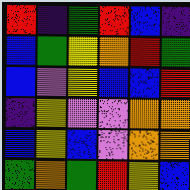[["red", "indigo", "green", "red", "blue", "indigo"], ["blue", "green", "yellow", "orange", "red", "green"], ["blue", "violet", "yellow", "blue", "blue", "red"], ["indigo", "yellow", "violet", "violet", "orange", "orange"], ["blue", "yellow", "blue", "violet", "orange", "orange"], ["green", "orange", "green", "red", "yellow", "blue"]]